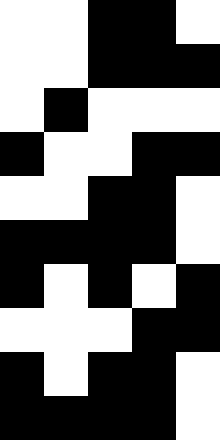[["white", "white", "black", "black", "white"], ["white", "white", "black", "black", "black"], ["white", "black", "white", "white", "white"], ["black", "white", "white", "black", "black"], ["white", "white", "black", "black", "white"], ["black", "black", "black", "black", "white"], ["black", "white", "black", "white", "black"], ["white", "white", "white", "black", "black"], ["black", "white", "black", "black", "white"], ["black", "black", "black", "black", "white"]]